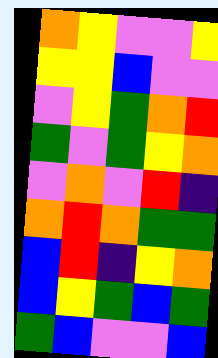[["orange", "yellow", "violet", "violet", "yellow"], ["yellow", "yellow", "blue", "violet", "violet"], ["violet", "yellow", "green", "orange", "red"], ["green", "violet", "green", "yellow", "orange"], ["violet", "orange", "violet", "red", "indigo"], ["orange", "red", "orange", "green", "green"], ["blue", "red", "indigo", "yellow", "orange"], ["blue", "yellow", "green", "blue", "green"], ["green", "blue", "violet", "violet", "blue"]]